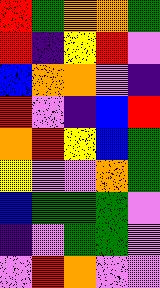[["red", "green", "orange", "orange", "green"], ["red", "indigo", "yellow", "red", "violet"], ["blue", "orange", "orange", "violet", "indigo"], ["red", "violet", "indigo", "blue", "red"], ["orange", "red", "yellow", "blue", "green"], ["yellow", "violet", "violet", "orange", "green"], ["blue", "green", "green", "green", "violet"], ["indigo", "violet", "green", "green", "violet"], ["violet", "red", "orange", "violet", "violet"]]